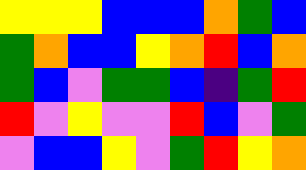[["yellow", "yellow", "yellow", "blue", "blue", "blue", "orange", "green", "blue"], ["green", "orange", "blue", "blue", "yellow", "orange", "red", "blue", "orange"], ["green", "blue", "violet", "green", "green", "blue", "indigo", "green", "red"], ["red", "violet", "yellow", "violet", "violet", "red", "blue", "violet", "green"], ["violet", "blue", "blue", "yellow", "violet", "green", "red", "yellow", "orange"]]